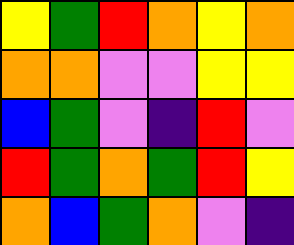[["yellow", "green", "red", "orange", "yellow", "orange"], ["orange", "orange", "violet", "violet", "yellow", "yellow"], ["blue", "green", "violet", "indigo", "red", "violet"], ["red", "green", "orange", "green", "red", "yellow"], ["orange", "blue", "green", "orange", "violet", "indigo"]]